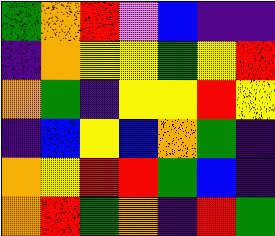[["green", "orange", "red", "violet", "blue", "indigo", "indigo"], ["indigo", "orange", "yellow", "yellow", "green", "yellow", "red"], ["orange", "green", "indigo", "yellow", "yellow", "red", "yellow"], ["indigo", "blue", "yellow", "blue", "orange", "green", "indigo"], ["orange", "yellow", "red", "red", "green", "blue", "indigo"], ["orange", "red", "green", "orange", "indigo", "red", "green"]]